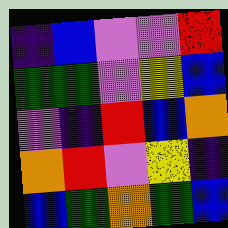[["indigo", "blue", "violet", "violet", "red"], ["green", "green", "violet", "yellow", "blue"], ["violet", "indigo", "red", "blue", "orange"], ["orange", "red", "violet", "yellow", "indigo"], ["blue", "green", "orange", "green", "blue"]]